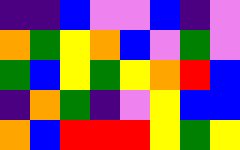[["indigo", "indigo", "blue", "violet", "violet", "blue", "indigo", "violet"], ["orange", "green", "yellow", "orange", "blue", "violet", "green", "violet"], ["green", "blue", "yellow", "green", "yellow", "orange", "red", "blue"], ["indigo", "orange", "green", "indigo", "violet", "yellow", "blue", "blue"], ["orange", "blue", "red", "red", "red", "yellow", "green", "yellow"]]